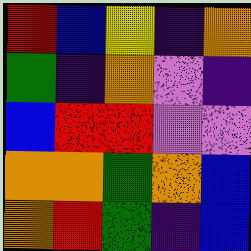[["red", "blue", "yellow", "indigo", "orange"], ["green", "indigo", "orange", "violet", "indigo"], ["blue", "red", "red", "violet", "violet"], ["orange", "orange", "green", "orange", "blue"], ["orange", "red", "green", "indigo", "blue"]]